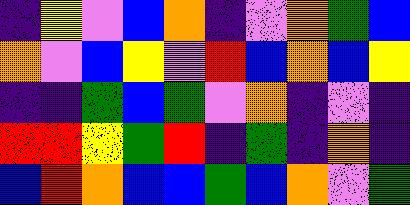[["indigo", "yellow", "violet", "blue", "orange", "indigo", "violet", "orange", "green", "blue"], ["orange", "violet", "blue", "yellow", "violet", "red", "blue", "orange", "blue", "yellow"], ["indigo", "indigo", "green", "blue", "green", "violet", "orange", "indigo", "violet", "indigo"], ["red", "red", "yellow", "green", "red", "indigo", "green", "indigo", "orange", "indigo"], ["blue", "red", "orange", "blue", "blue", "green", "blue", "orange", "violet", "green"]]